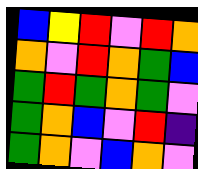[["blue", "yellow", "red", "violet", "red", "orange"], ["orange", "violet", "red", "orange", "green", "blue"], ["green", "red", "green", "orange", "green", "violet"], ["green", "orange", "blue", "violet", "red", "indigo"], ["green", "orange", "violet", "blue", "orange", "violet"]]